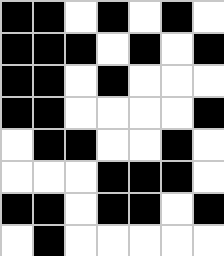[["black", "black", "white", "black", "white", "black", "white"], ["black", "black", "black", "white", "black", "white", "black"], ["black", "black", "white", "black", "white", "white", "white"], ["black", "black", "white", "white", "white", "white", "black"], ["white", "black", "black", "white", "white", "black", "white"], ["white", "white", "white", "black", "black", "black", "white"], ["black", "black", "white", "black", "black", "white", "black"], ["white", "black", "white", "white", "white", "white", "white"]]